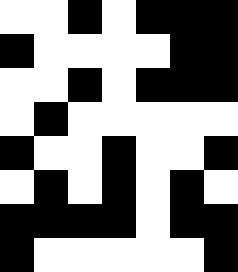[["white", "white", "black", "white", "black", "black", "black"], ["black", "white", "white", "white", "white", "black", "black"], ["white", "white", "black", "white", "black", "black", "black"], ["white", "black", "white", "white", "white", "white", "white"], ["black", "white", "white", "black", "white", "white", "black"], ["white", "black", "white", "black", "white", "black", "white"], ["black", "black", "black", "black", "white", "black", "black"], ["black", "white", "white", "white", "white", "white", "black"]]